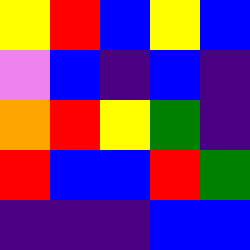[["yellow", "red", "blue", "yellow", "blue"], ["violet", "blue", "indigo", "blue", "indigo"], ["orange", "red", "yellow", "green", "indigo"], ["red", "blue", "blue", "red", "green"], ["indigo", "indigo", "indigo", "blue", "blue"]]